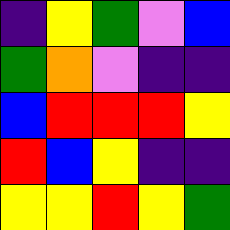[["indigo", "yellow", "green", "violet", "blue"], ["green", "orange", "violet", "indigo", "indigo"], ["blue", "red", "red", "red", "yellow"], ["red", "blue", "yellow", "indigo", "indigo"], ["yellow", "yellow", "red", "yellow", "green"]]